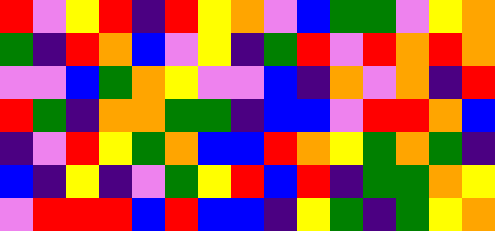[["red", "violet", "yellow", "red", "indigo", "red", "yellow", "orange", "violet", "blue", "green", "green", "violet", "yellow", "orange"], ["green", "indigo", "red", "orange", "blue", "violet", "yellow", "indigo", "green", "red", "violet", "red", "orange", "red", "orange"], ["violet", "violet", "blue", "green", "orange", "yellow", "violet", "violet", "blue", "indigo", "orange", "violet", "orange", "indigo", "red"], ["red", "green", "indigo", "orange", "orange", "green", "green", "indigo", "blue", "blue", "violet", "red", "red", "orange", "blue"], ["indigo", "violet", "red", "yellow", "green", "orange", "blue", "blue", "red", "orange", "yellow", "green", "orange", "green", "indigo"], ["blue", "indigo", "yellow", "indigo", "violet", "green", "yellow", "red", "blue", "red", "indigo", "green", "green", "orange", "yellow"], ["violet", "red", "red", "red", "blue", "red", "blue", "blue", "indigo", "yellow", "green", "indigo", "green", "yellow", "orange"]]